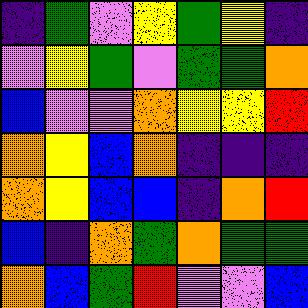[["indigo", "green", "violet", "yellow", "green", "yellow", "indigo"], ["violet", "yellow", "green", "violet", "green", "green", "orange"], ["blue", "violet", "violet", "orange", "yellow", "yellow", "red"], ["orange", "yellow", "blue", "orange", "indigo", "indigo", "indigo"], ["orange", "yellow", "blue", "blue", "indigo", "orange", "red"], ["blue", "indigo", "orange", "green", "orange", "green", "green"], ["orange", "blue", "green", "red", "violet", "violet", "blue"]]